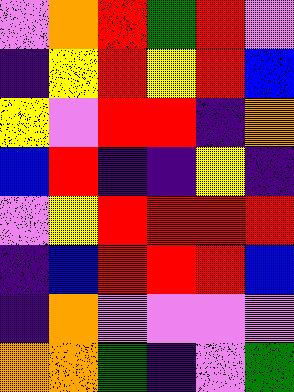[["violet", "orange", "red", "green", "red", "violet"], ["indigo", "yellow", "red", "yellow", "red", "blue"], ["yellow", "violet", "red", "red", "indigo", "orange"], ["blue", "red", "indigo", "indigo", "yellow", "indigo"], ["violet", "yellow", "red", "red", "red", "red"], ["indigo", "blue", "red", "red", "red", "blue"], ["indigo", "orange", "violet", "violet", "violet", "violet"], ["orange", "orange", "green", "indigo", "violet", "green"]]